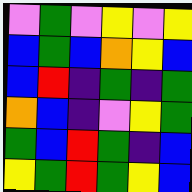[["violet", "green", "violet", "yellow", "violet", "yellow"], ["blue", "green", "blue", "orange", "yellow", "blue"], ["blue", "red", "indigo", "green", "indigo", "green"], ["orange", "blue", "indigo", "violet", "yellow", "green"], ["green", "blue", "red", "green", "indigo", "blue"], ["yellow", "green", "red", "green", "yellow", "blue"]]